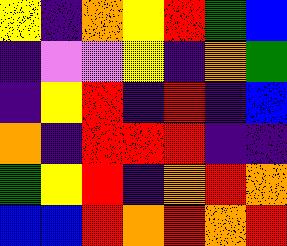[["yellow", "indigo", "orange", "yellow", "red", "green", "blue"], ["indigo", "violet", "violet", "yellow", "indigo", "orange", "green"], ["indigo", "yellow", "red", "indigo", "red", "indigo", "blue"], ["orange", "indigo", "red", "red", "red", "indigo", "indigo"], ["green", "yellow", "red", "indigo", "orange", "red", "orange"], ["blue", "blue", "red", "orange", "red", "orange", "red"]]